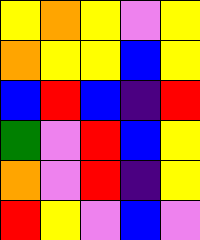[["yellow", "orange", "yellow", "violet", "yellow"], ["orange", "yellow", "yellow", "blue", "yellow"], ["blue", "red", "blue", "indigo", "red"], ["green", "violet", "red", "blue", "yellow"], ["orange", "violet", "red", "indigo", "yellow"], ["red", "yellow", "violet", "blue", "violet"]]